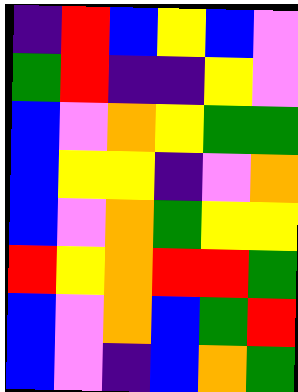[["indigo", "red", "blue", "yellow", "blue", "violet"], ["green", "red", "indigo", "indigo", "yellow", "violet"], ["blue", "violet", "orange", "yellow", "green", "green"], ["blue", "yellow", "yellow", "indigo", "violet", "orange"], ["blue", "violet", "orange", "green", "yellow", "yellow"], ["red", "yellow", "orange", "red", "red", "green"], ["blue", "violet", "orange", "blue", "green", "red"], ["blue", "violet", "indigo", "blue", "orange", "green"]]